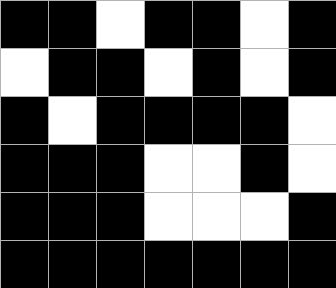[["black", "black", "white", "black", "black", "white", "black"], ["white", "black", "black", "white", "black", "white", "black"], ["black", "white", "black", "black", "black", "black", "white"], ["black", "black", "black", "white", "white", "black", "white"], ["black", "black", "black", "white", "white", "white", "black"], ["black", "black", "black", "black", "black", "black", "black"]]